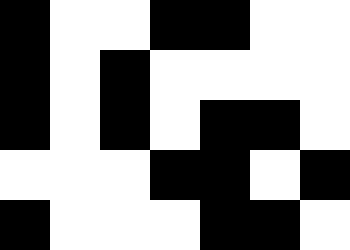[["black", "white", "white", "black", "black", "white", "white"], ["black", "white", "black", "white", "white", "white", "white"], ["black", "white", "black", "white", "black", "black", "white"], ["white", "white", "white", "black", "black", "white", "black"], ["black", "white", "white", "white", "black", "black", "white"]]